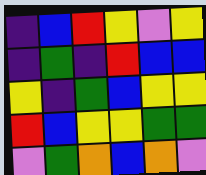[["indigo", "blue", "red", "yellow", "violet", "yellow"], ["indigo", "green", "indigo", "red", "blue", "blue"], ["yellow", "indigo", "green", "blue", "yellow", "yellow"], ["red", "blue", "yellow", "yellow", "green", "green"], ["violet", "green", "orange", "blue", "orange", "violet"]]